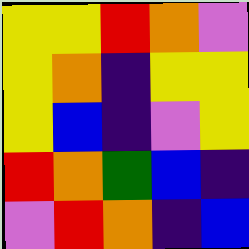[["yellow", "yellow", "red", "orange", "violet"], ["yellow", "orange", "indigo", "yellow", "yellow"], ["yellow", "blue", "indigo", "violet", "yellow"], ["red", "orange", "green", "blue", "indigo"], ["violet", "red", "orange", "indigo", "blue"]]